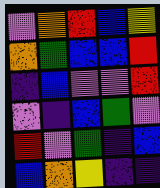[["violet", "orange", "red", "blue", "yellow"], ["orange", "green", "blue", "blue", "red"], ["indigo", "blue", "violet", "violet", "red"], ["violet", "indigo", "blue", "green", "violet"], ["red", "violet", "green", "indigo", "blue"], ["blue", "orange", "yellow", "indigo", "indigo"]]